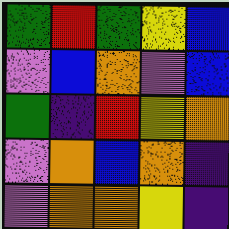[["green", "red", "green", "yellow", "blue"], ["violet", "blue", "orange", "violet", "blue"], ["green", "indigo", "red", "yellow", "orange"], ["violet", "orange", "blue", "orange", "indigo"], ["violet", "orange", "orange", "yellow", "indigo"]]